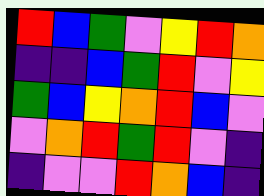[["red", "blue", "green", "violet", "yellow", "red", "orange"], ["indigo", "indigo", "blue", "green", "red", "violet", "yellow"], ["green", "blue", "yellow", "orange", "red", "blue", "violet"], ["violet", "orange", "red", "green", "red", "violet", "indigo"], ["indigo", "violet", "violet", "red", "orange", "blue", "indigo"]]